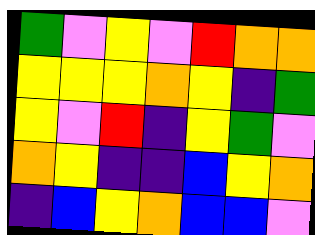[["green", "violet", "yellow", "violet", "red", "orange", "orange"], ["yellow", "yellow", "yellow", "orange", "yellow", "indigo", "green"], ["yellow", "violet", "red", "indigo", "yellow", "green", "violet"], ["orange", "yellow", "indigo", "indigo", "blue", "yellow", "orange"], ["indigo", "blue", "yellow", "orange", "blue", "blue", "violet"]]